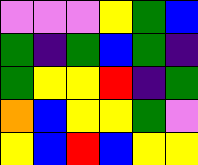[["violet", "violet", "violet", "yellow", "green", "blue"], ["green", "indigo", "green", "blue", "green", "indigo"], ["green", "yellow", "yellow", "red", "indigo", "green"], ["orange", "blue", "yellow", "yellow", "green", "violet"], ["yellow", "blue", "red", "blue", "yellow", "yellow"]]